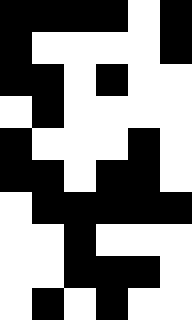[["black", "black", "black", "black", "white", "black"], ["black", "white", "white", "white", "white", "black"], ["black", "black", "white", "black", "white", "white"], ["white", "black", "white", "white", "white", "white"], ["black", "white", "white", "white", "black", "white"], ["black", "black", "white", "black", "black", "white"], ["white", "black", "black", "black", "black", "black"], ["white", "white", "black", "white", "white", "white"], ["white", "white", "black", "black", "black", "white"], ["white", "black", "white", "black", "white", "white"]]